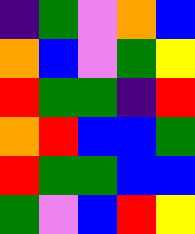[["indigo", "green", "violet", "orange", "blue"], ["orange", "blue", "violet", "green", "yellow"], ["red", "green", "green", "indigo", "red"], ["orange", "red", "blue", "blue", "green"], ["red", "green", "green", "blue", "blue"], ["green", "violet", "blue", "red", "yellow"]]